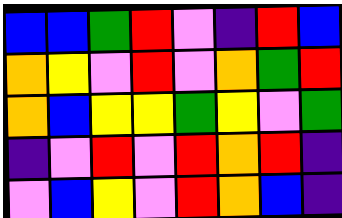[["blue", "blue", "green", "red", "violet", "indigo", "red", "blue"], ["orange", "yellow", "violet", "red", "violet", "orange", "green", "red"], ["orange", "blue", "yellow", "yellow", "green", "yellow", "violet", "green"], ["indigo", "violet", "red", "violet", "red", "orange", "red", "indigo"], ["violet", "blue", "yellow", "violet", "red", "orange", "blue", "indigo"]]